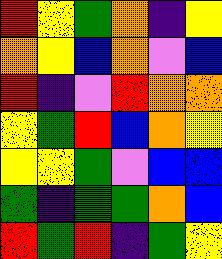[["red", "yellow", "green", "orange", "indigo", "yellow"], ["orange", "yellow", "blue", "orange", "violet", "blue"], ["red", "indigo", "violet", "red", "orange", "orange"], ["yellow", "green", "red", "blue", "orange", "yellow"], ["yellow", "yellow", "green", "violet", "blue", "blue"], ["green", "indigo", "green", "green", "orange", "blue"], ["red", "green", "red", "indigo", "green", "yellow"]]